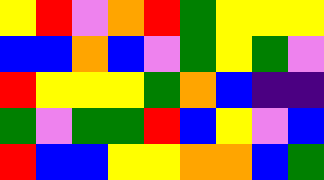[["yellow", "red", "violet", "orange", "red", "green", "yellow", "yellow", "yellow"], ["blue", "blue", "orange", "blue", "violet", "green", "yellow", "green", "violet"], ["red", "yellow", "yellow", "yellow", "green", "orange", "blue", "indigo", "indigo"], ["green", "violet", "green", "green", "red", "blue", "yellow", "violet", "blue"], ["red", "blue", "blue", "yellow", "yellow", "orange", "orange", "blue", "green"]]